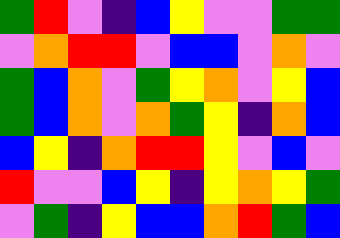[["green", "red", "violet", "indigo", "blue", "yellow", "violet", "violet", "green", "green"], ["violet", "orange", "red", "red", "violet", "blue", "blue", "violet", "orange", "violet"], ["green", "blue", "orange", "violet", "green", "yellow", "orange", "violet", "yellow", "blue"], ["green", "blue", "orange", "violet", "orange", "green", "yellow", "indigo", "orange", "blue"], ["blue", "yellow", "indigo", "orange", "red", "red", "yellow", "violet", "blue", "violet"], ["red", "violet", "violet", "blue", "yellow", "indigo", "yellow", "orange", "yellow", "green"], ["violet", "green", "indigo", "yellow", "blue", "blue", "orange", "red", "green", "blue"]]